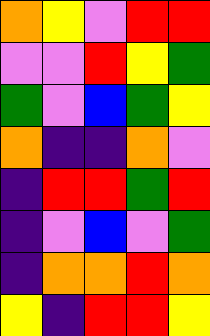[["orange", "yellow", "violet", "red", "red"], ["violet", "violet", "red", "yellow", "green"], ["green", "violet", "blue", "green", "yellow"], ["orange", "indigo", "indigo", "orange", "violet"], ["indigo", "red", "red", "green", "red"], ["indigo", "violet", "blue", "violet", "green"], ["indigo", "orange", "orange", "red", "orange"], ["yellow", "indigo", "red", "red", "yellow"]]